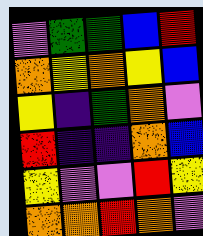[["violet", "green", "green", "blue", "red"], ["orange", "yellow", "orange", "yellow", "blue"], ["yellow", "indigo", "green", "orange", "violet"], ["red", "indigo", "indigo", "orange", "blue"], ["yellow", "violet", "violet", "red", "yellow"], ["orange", "orange", "red", "orange", "violet"]]